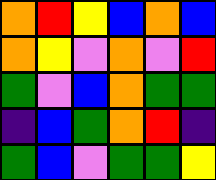[["orange", "red", "yellow", "blue", "orange", "blue"], ["orange", "yellow", "violet", "orange", "violet", "red"], ["green", "violet", "blue", "orange", "green", "green"], ["indigo", "blue", "green", "orange", "red", "indigo"], ["green", "blue", "violet", "green", "green", "yellow"]]